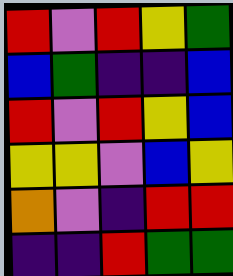[["red", "violet", "red", "yellow", "green"], ["blue", "green", "indigo", "indigo", "blue"], ["red", "violet", "red", "yellow", "blue"], ["yellow", "yellow", "violet", "blue", "yellow"], ["orange", "violet", "indigo", "red", "red"], ["indigo", "indigo", "red", "green", "green"]]